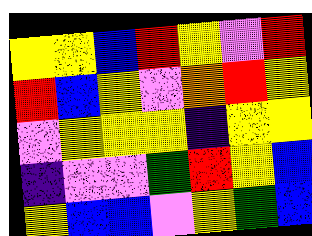[["yellow", "yellow", "blue", "red", "yellow", "violet", "red"], ["red", "blue", "yellow", "violet", "orange", "red", "yellow"], ["violet", "yellow", "yellow", "yellow", "indigo", "yellow", "yellow"], ["indigo", "violet", "violet", "green", "red", "yellow", "blue"], ["yellow", "blue", "blue", "violet", "yellow", "green", "blue"]]